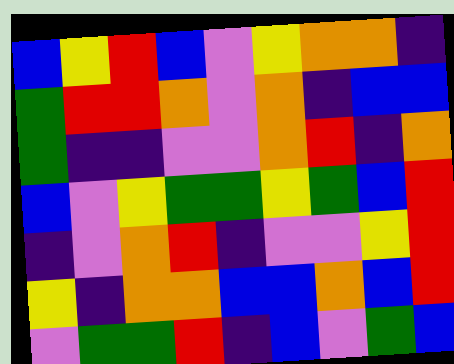[["blue", "yellow", "red", "blue", "violet", "yellow", "orange", "orange", "indigo"], ["green", "red", "red", "orange", "violet", "orange", "indigo", "blue", "blue"], ["green", "indigo", "indigo", "violet", "violet", "orange", "red", "indigo", "orange"], ["blue", "violet", "yellow", "green", "green", "yellow", "green", "blue", "red"], ["indigo", "violet", "orange", "red", "indigo", "violet", "violet", "yellow", "red"], ["yellow", "indigo", "orange", "orange", "blue", "blue", "orange", "blue", "red"], ["violet", "green", "green", "red", "indigo", "blue", "violet", "green", "blue"]]